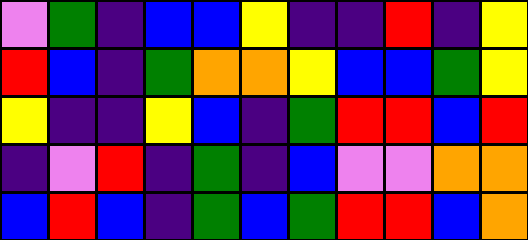[["violet", "green", "indigo", "blue", "blue", "yellow", "indigo", "indigo", "red", "indigo", "yellow"], ["red", "blue", "indigo", "green", "orange", "orange", "yellow", "blue", "blue", "green", "yellow"], ["yellow", "indigo", "indigo", "yellow", "blue", "indigo", "green", "red", "red", "blue", "red"], ["indigo", "violet", "red", "indigo", "green", "indigo", "blue", "violet", "violet", "orange", "orange"], ["blue", "red", "blue", "indigo", "green", "blue", "green", "red", "red", "blue", "orange"]]